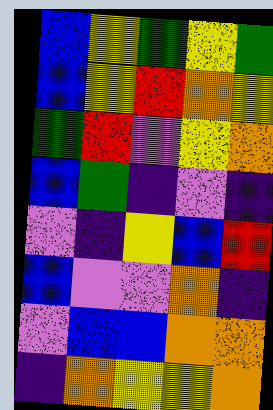[["blue", "yellow", "green", "yellow", "green"], ["blue", "yellow", "red", "orange", "yellow"], ["green", "red", "violet", "yellow", "orange"], ["blue", "green", "indigo", "violet", "indigo"], ["violet", "indigo", "yellow", "blue", "red"], ["blue", "violet", "violet", "orange", "indigo"], ["violet", "blue", "blue", "orange", "orange"], ["indigo", "orange", "yellow", "yellow", "orange"]]